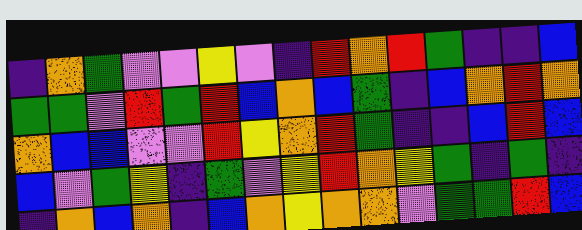[["indigo", "orange", "green", "violet", "violet", "yellow", "violet", "indigo", "red", "orange", "red", "green", "indigo", "indigo", "blue"], ["green", "green", "violet", "red", "green", "red", "blue", "orange", "blue", "green", "indigo", "blue", "orange", "red", "orange"], ["orange", "blue", "blue", "violet", "violet", "red", "yellow", "orange", "red", "green", "indigo", "indigo", "blue", "red", "blue"], ["blue", "violet", "green", "yellow", "indigo", "green", "violet", "yellow", "red", "orange", "yellow", "green", "indigo", "green", "indigo"], ["indigo", "orange", "blue", "orange", "indigo", "blue", "orange", "yellow", "orange", "orange", "violet", "green", "green", "red", "blue"]]